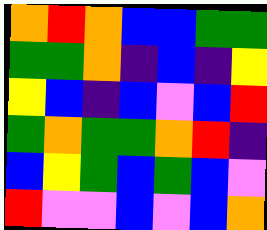[["orange", "red", "orange", "blue", "blue", "green", "green"], ["green", "green", "orange", "indigo", "blue", "indigo", "yellow"], ["yellow", "blue", "indigo", "blue", "violet", "blue", "red"], ["green", "orange", "green", "green", "orange", "red", "indigo"], ["blue", "yellow", "green", "blue", "green", "blue", "violet"], ["red", "violet", "violet", "blue", "violet", "blue", "orange"]]